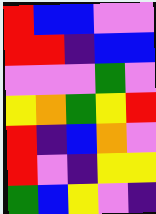[["red", "blue", "blue", "violet", "violet"], ["red", "red", "indigo", "blue", "blue"], ["violet", "violet", "violet", "green", "violet"], ["yellow", "orange", "green", "yellow", "red"], ["red", "indigo", "blue", "orange", "violet"], ["red", "violet", "indigo", "yellow", "yellow"], ["green", "blue", "yellow", "violet", "indigo"]]